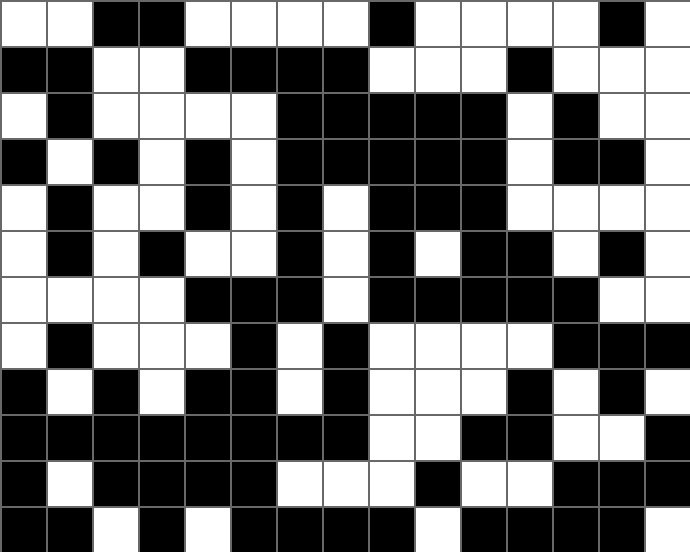[["white", "white", "black", "black", "white", "white", "white", "white", "black", "white", "white", "white", "white", "black", "white"], ["black", "black", "white", "white", "black", "black", "black", "black", "white", "white", "white", "black", "white", "white", "white"], ["white", "black", "white", "white", "white", "white", "black", "black", "black", "black", "black", "white", "black", "white", "white"], ["black", "white", "black", "white", "black", "white", "black", "black", "black", "black", "black", "white", "black", "black", "white"], ["white", "black", "white", "white", "black", "white", "black", "white", "black", "black", "black", "white", "white", "white", "white"], ["white", "black", "white", "black", "white", "white", "black", "white", "black", "white", "black", "black", "white", "black", "white"], ["white", "white", "white", "white", "black", "black", "black", "white", "black", "black", "black", "black", "black", "white", "white"], ["white", "black", "white", "white", "white", "black", "white", "black", "white", "white", "white", "white", "black", "black", "black"], ["black", "white", "black", "white", "black", "black", "white", "black", "white", "white", "white", "black", "white", "black", "white"], ["black", "black", "black", "black", "black", "black", "black", "black", "white", "white", "black", "black", "white", "white", "black"], ["black", "white", "black", "black", "black", "black", "white", "white", "white", "black", "white", "white", "black", "black", "black"], ["black", "black", "white", "black", "white", "black", "black", "black", "black", "white", "black", "black", "black", "black", "white"]]